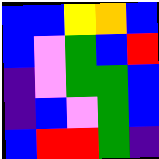[["blue", "blue", "yellow", "orange", "blue"], ["blue", "violet", "green", "blue", "red"], ["indigo", "violet", "green", "green", "blue"], ["indigo", "blue", "violet", "green", "blue"], ["blue", "red", "red", "green", "indigo"]]